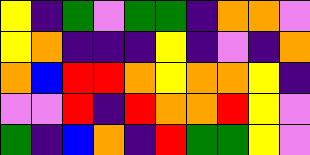[["yellow", "indigo", "green", "violet", "green", "green", "indigo", "orange", "orange", "violet"], ["yellow", "orange", "indigo", "indigo", "indigo", "yellow", "indigo", "violet", "indigo", "orange"], ["orange", "blue", "red", "red", "orange", "yellow", "orange", "orange", "yellow", "indigo"], ["violet", "violet", "red", "indigo", "red", "orange", "orange", "red", "yellow", "violet"], ["green", "indigo", "blue", "orange", "indigo", "red", "green", "green", "yellow", "violet"]]